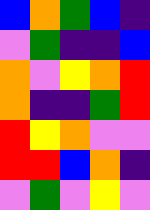[["blue", "orange", "green", "blue", "indigo"], ["violet", "green", "indigo", "indigo", "blue"], ["orange", "violet", "yellow", "orange", "red"], ["orange", "indigo", "indigo", "green", "red"], ["red", "yellow", "orange", "violet", "violet"], ["red", "red", "blue", "orange", "indigo"], ["violet", "green", "violet", "yellow", "violet"]]